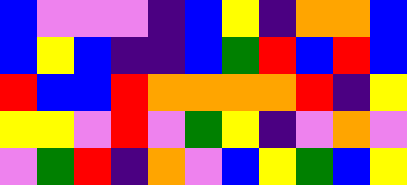[["blue", "violet", "violet", "violet", "indigo", "blue", "yellow", "indigo", "orange", "orange", "blue"], ["blue", "yellow", "blue", "indigo", "indigo", "blue", "green", "red", "blue", "red", "blue"], ["red", "blue", "blue", "red", "orange", "orange", "orange", "orange", "red", "indigo", "yellow"], ["yellow", "yellow", "violet", "red", "violet", "green", "yellow", "indigo", "violet", "orange", "violet"], ["violet", "green", "red", "indigo", "orange", "violet", "blue", "yellow", "green", "blue", "yellow"]]